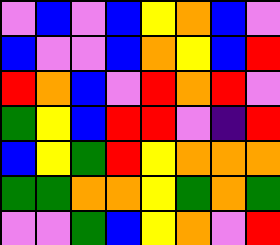[["violet", "blue", "violet", "blue", "yellow", "orange", "blue", "violet"], ["blue", "violet", "violet", "blue", "orange", "yellow", "blue", "red"], ["red", "orange", "blue", "violet", "red", "orange", "red", "violet"], ["green", "yellow", "blue", "red", "red", "violet", "indigo", "red"], ["blue", "yellow", "green", "red", "yellow", "orange", "orange", "orange"], ["green", "green", "orange", "orange", "yellow", "green", "orange", "green"], ["violet", "violet", "green", "blue", "yellow", "orange", "violet", "red"]]